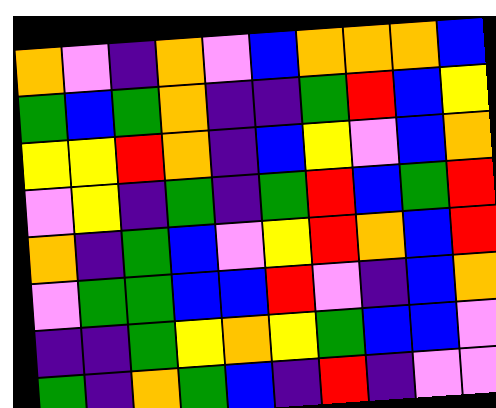[["orange", "violet", "indigo", "orange", "violet", "blue", "orange", "orange", "orange", "blue"], ["green", "blue", "green", "orange", "indigo", "indigo", "green", "red", "blue", "yellow"], ["yellow", "yellow", "red", "orange", "indigo", "blue", "yellow", "violet", "blue", "orange"], ["violet", "yellow", "indigo", "green", "indigo", "green", "red", "blue", "green", "red"], ["orange", "indigo", "green", "blue", "violet", "yellow", "red", "orange", "blue", "red"], ["violet", "green", "green", "blue", "blue", "red", "violet", "indigo", "blue", "orange"], ["indigo", "indigo", "green", "yellow", "orange", "yellow", "green", "blue", "blue", "violet"], ["green", "indigo", "orange", "green", "blue", "indigo", "red", "indigo", "violet", "violet"]]